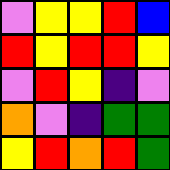[["violet", "yellow", "yellow", "red", "blue"], ["red", "yellow", "red", "red", "yellow"], ["violet", "red", "yellow", "indigo", "violet"], ["orange", "violet", "indigo", "green", "green"], ["yellow", "red", "orange", "red", "green"]]